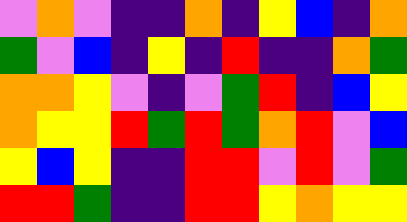[["violet", "orange", "violet", "indigo", "indigo", "orange", "indigo", "yellow", "blue", "indigo", "orange"], ["green", "violet", "blue", "indigo", "yellow", "indigo", "red", "indigo", "indigo", "orange", "green"], ["orange", "orange", "yellow", "violet", "indigo", "violet", "green", "red", "indigo", "blue", "yellow"], ["orange", "yellow", "yellow", "red", "green", "red", "green", "orange", "red", "violet", "blue"], ["yellow", "blue", "yellow", "indigo", "indigo", "red", "red", "violet", "red", "violet", "green"], ["red", "red", "green", "indigo", "indigo", "red", "red", "yellow", "orange", "yellow", "yellow"]]